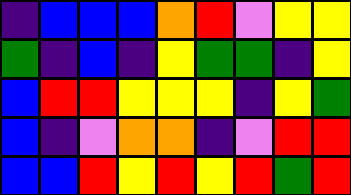[["indigo", "blue", "blue", "blue", "orange", "red", "violet", "yellow", "yellow"], ["green", "indigo", "blue", "indigo", "yellow", "green", "green", "indigo", "yellow"], ["blue", "red", "red", "yellow", "yellow", "yellow", "indigo", "yellow", "green"], ["blue", "indigo", "violet", "orange", "orange", "indigo", "violet", "red", "red"], ["blue", "blue", "red", "yellow", "red", "yellow", "red", "green", "red"]]